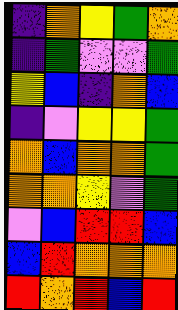[["indigo", "orange", "yellow", "green", "orange"], ["indigo", "green", "violet", "violet", "green"], ["yellow", "blue", "indigo", "orange", "blue"], ["indigo", "violet", "yellow", "yellow", "green"], ["orange", "blue", "orange", "orange", "green"], ["orange", "orange", "yellow", "violet", "green"], ["violet", "blue", "red", "red", "blue"], ["blue", "red", "orange", "orange", "orange"], ["red", "orange", "red", "blue", "red"]]